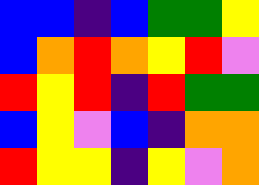[["blue", "blue", "indigo", "blue", "green", "green", "yellow"], ["blue", "orange", "red", "orange", "yellow", "red", "violet"], ["red", "yellow", "red", "indigo", "red", "green", "green"], ["blue", "yellow", "violet", "blue", "indigo", "orange", "orange"], ["red", "yellow", "yellow", "indigo", "yellow", "violet", "orange"]]